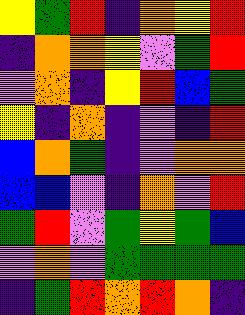[["yellow", "green", "red", "indigo", "orange", "yellow", "red"], ["indigo", "orange", "orange", "yellow", "violet", "green", "red"], ["violet", "orange", "indigo", "yellow", "red", "blue", "green"], ["yellow", "indigo", "orange", "indigo", "violet", "indigo", "red"], ["blue", "orange", "green", "indigo", "violet", "orange", "orange"], ["blue", "blue", "violet", "indigo", "orange", "violet", "red"], ["green", "red", "violet", "green", "yellow", "green", "blue"], ["violet", "orange", "violet", "green", "green", "green", "green"], ["indigo", "green", "red", "orange", "red", "orange", "indigo"]]